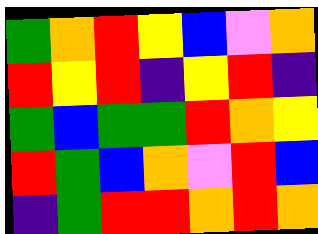[["green", "orange", "red", "yellow", "blue", "violet", "orange"], ["red", "yellow", "red", "indigo", "yellow", "red", "indigo"], ["green", "blue", "green", "green", "red", "orange", "yellow"], ["red", "green", "blue", "orange", "violet", "red", "blue"], ["indigo", "green", "red", "red", "orange", "red", "orange"]]